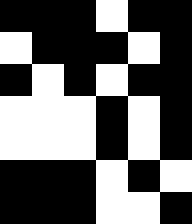[["black", "black", "black", "white", "black", "black"], ["white", "black", "black", "black", "white", "black"], ["black", "white", "black", "white", "black", "black"], ["white", "white", "white", "black", "white", "black"], ["white", "white", "white", "black", "white", "black"], ["black", "black", "black", "white", "black", "white"], ["black", "black", "black", "white", "white", "black"]]